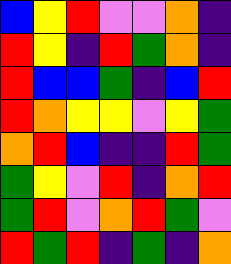[["blue", "yellow", "red", "violet", "violet", "orange", "indigo"], ["red", "yellow", "indigo", "red", "green", "orange", "indigo"], ["red", "blue", "blue", "green", "indigo", "blue", "red"], ["red", "orange", "yellow", "yellow", "violet", "yellow", "green"], ["orange", "red", "blue", "indigo", "indigo", "red", "green"], ["green", "yellow", "violet", "red", "indigo", "orange", "red"], ["green", "red", "violet", "orange", "red", "green", "violet"], ["red", "green", "red", "indigo", "green", "indigo", "orange"]]